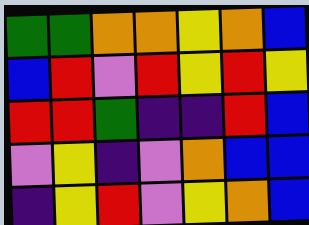[["green", "green", "orange", "orange", "yellow", "orange", "blue"], ["blue", "red", "violet", "red", "yellow", "red", "yellow"], ["red", "red", "green", "indigo", "indigo", "red", "blue"], ["violet", "yellow", "indigo", "violet", "orange", "blue", "blue"], ["indigo", "yellow", "red", "violet", "yellow", "orange", "blue"]]